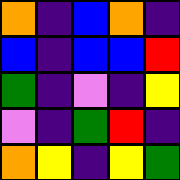[["orange", "indigo", "blue", "orange", "indigo"], ["blue", "indigo", "blue", "blue", "red"], ["green", "indigo", "violet", "indigo", "yellow"], ["violet", "indigo", "green", "red", "indigo"], ["orange", "yellow", "indigo", "yellow", "green"]]